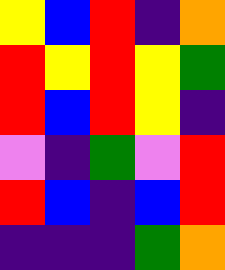[["yellow", "blue", "red", "indigo", "orange"], ["red", "yellow", "red", "yellow", "green"], ["red", "blue", "red", "yellow", "indigo"], ["violet", "indigo", "green", "violet", "red"], ["red", "blue", "indigo", "blue", "red"], ["indigo", "indigo", "indigo", "green", "orange"]]